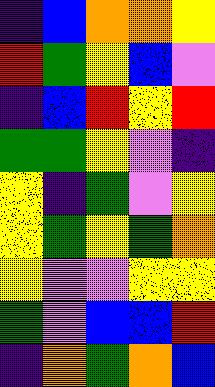[["indigo", "blue", "orange", "orange", "yellow"], ["red", "green", "yellow", "blue", "violet"], ["indigo", "blue", "red", "yellow", "red"], ["green", "green", "yellow", "violet", "indigo"], ["yellow", "indigo", "green", "violet", "yellow"], ["yellow", "green", "yellow", "green", "orange"], ["yellow", "violet", "violet", "yellow", "yellow"], ["green", "violet", "blue", "blue", "red"], ["indigo", "orange", "green", "orange", "blue"]]